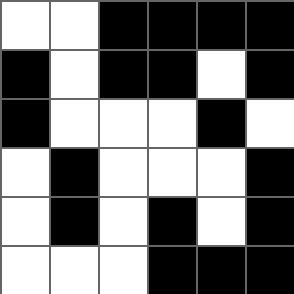[["white", "white", "black", "black", "black", "black"], ["black", "white", "black", "black", "white", "black"], ["black", "white", "white", "white", "black", "white"], ["white", "black", "white", "white", "white", "black"], ["white", "black", "white", "black", "white", "black"], ["white", "white", "white", "black", "black", "black"]]